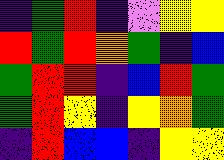[["indigo", "green", "red", "indigo", "violet", "yellow", "yellow"], ["red", "green", "red", "orange", "green", "indigo", "blue"], ["green", "red", "red", "indigo", "blue", "red", "green"], ["green", "red", "yellow", "indigo", "yellow", "orange", "green"], ["indigo", "red", "blue", "blue", "indigo", "yellow", "yellow"]]